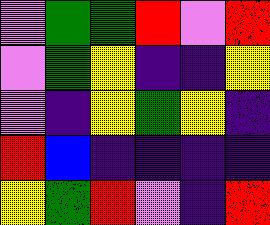[["violet", "green", "green", "red", "violet", "red"], ["violet", "green", "yellow", "indigo", "indigo", "yellow"], ["violet", "indigo", "yellow", "green", "yellow", "indigo"], ["red", "blue", "indigo", "indigo", "indigo", "indigo"], ["yellow", "green", "red", "violet", "indigo", "red"]]